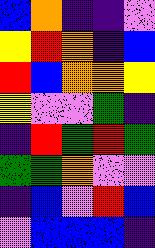[["blue", "orange", "indigo", "indigo", "violet"], ["yellow", "red", "orange", "indigo", "blue"], ["red", "blue", "orange", "orange", "yellow"], ["yellow", "violet", "violet", "green", "indigo"], ["indigo", "red", "green", "red", "green"], ["green", "green", "orange", "violet", "violet"], ["indigo", "blue", "violet", "red", "blue"], ["violet", "blue", "blue", "blue", "indigo"]]